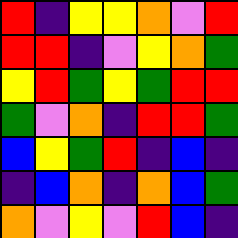[["red", "indigo", "yellow", "yellow", "orange", "violet", "red"], ["red", "red", "indigo", "violet", "yellow", "orange", "green"], ["yellow", "red", "green", "yellow", "green", "red", "red"], ["green", "violet", "orange", "indigo", "red", "red", "green"], ["blue", "yellow", "green", "red", "indigo", "blue", "indigo"], ["indigo", "blue", "orange", "indigo", "orange", "blue", "green"], ["orange", "violet", "yellow", "violet", "red", "blue", "indigo"]]